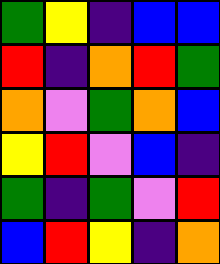[["green", "yellow", "indigo", "blue", "blue"], ["red", "indigo", "orange", "red", "green"], ["orange", "violet", "green", "orange", "blue"], ["yellow", "red", "violet", "blue", "indigo"], ["green", "indigo", "green", "violet", "red"], ["blue", "red", "yellow", "indigo", "orange"]]